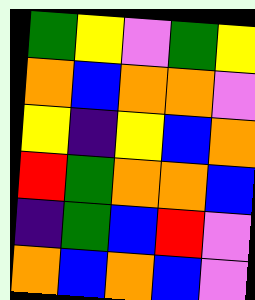[["green", "yellow", "violet", "green", "yellow"], ["orange", "blue", "orange", "orange", "violet"], ["yellow", "indigo", "yellow", "blue", "orange"], ["red", "green", "orange", "orange", "blue"], ["indigo", "green", "blue", "red", "violet"], ["orange", "blue", "orange", "blue", "violet"]]